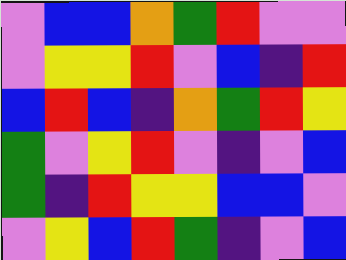[["violet", "blue", "blue", "orange", "green", "red", "violet", "violet"], ["violet", "yellow", "yellow", "red", "violet", "blue", "indigo", "red"], ["blue", "red", "blue", "indigo", "orange", "green", "red", "yellow"], ["green", "violet", "yellow", "red", "violet", "indigo", "violet", "blue"], ["green", "indigo", "red", "yellow", "yellow", "blue", "blue", "violet"], ["violet", "yellow", "blue", "red", "green", "indigo", "violet", "blue"]]